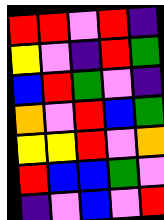[["red", "red", "violet", "red", "indigo"], ["yellow", "violet", "indigo", "red", "green"], ["blue", "red", "green", "violet", "indigo"], ["orange", "violet", "red", "blue", "green"], ["yellow", "yellow", "red", "violet", "orange"], ["red", "blue", "blue", "green", "violet"], ["indigo", "violet", "blue", "violet", "red"]]